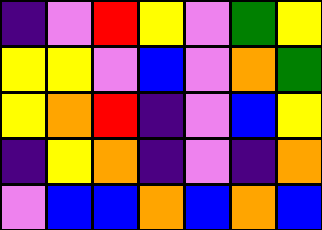[["indigo", "violet", "red", "yellow", "violet", "green", "yellow"], ["yellow", "yellow", "violet", "blue", "violet", "orange", "green"], ["yellow", "orange", "red", "indigo", "violet", "blue", "yellow"], ["indigo", "yellow", "orange", "indigo", "violet", "indigo", "orange"], ["violet", "blue", "blue", "orange", "blue", "orange", "blue"]]